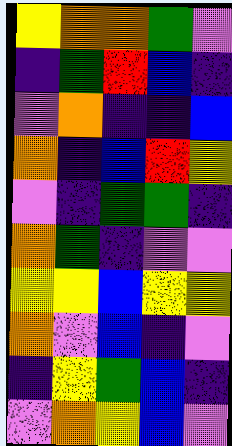[["yellow", "orange", "orange", "green", "violet"], ["indigo", "green", "red", "blue", "indigo"], ["violet", "orange", "indigo", "indigo", "blue"], ["orange", "indigo", "blue", "red", "yellow"], ["violet", "indigo", "green", "green", "indigo"], ["orange", "green", "indigo", "violet", "violet"], ["yellow", "yellow", "blue", "yellow", "yellow"], ["orange", "violet", "blue", "indigo", "violet"], ["indigo", "yellow", "green", "blue", "indigo"], ["violet", "orange", "yellow", "blue", "violet"]]